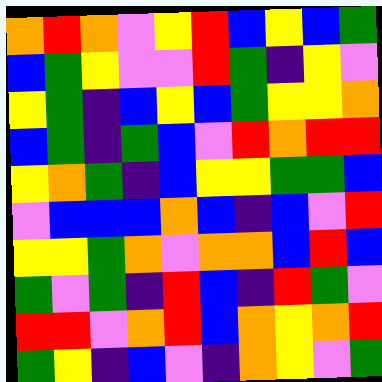[["orange", "red", "orange", "violet", "yellow", "red", "blue", "yellow", "blue", "green"], ["blue", "green", "yellow", "violet", "violet", "red", "green", "indigo", "yellow", "violet"], ["yellow", "green", "indigo", "blue", "yellow", "blue", "green", "yellow", "yellow", "orange"], ["blue", "green", "indigo", "green", "blue", "violet", "red", "orange", "red", "red"], ["yellow", "orange", "green", "indigo", "blue", "yellow", "yellow", "green", "green", "blue"], ["violet", "blue", "blue", "blue", "orange", "blue", "indigo", "blue", "violet", "red"], ["yellow", "yellow", "green", "orange", "violet", "orange", "orange", "blue", "red", "blue"], ["green", "violet", "green", "indigo", "red", "blue", "indigo", "red", "green", "violet"], ["red", "red", "violet", "orange", "red", "blue", "orange", "yellow", "orange", "red"], ["green", "yellow", "indigo", "blue", "violet", "indigo", "orange", "yellow", "violet", "green"]]